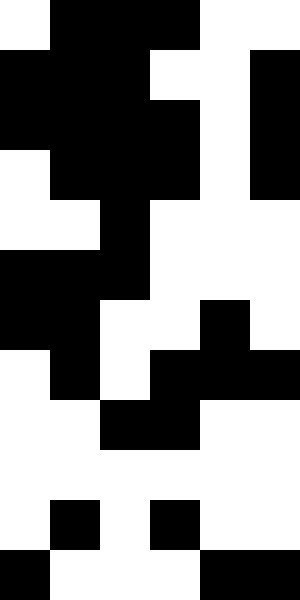[["white", "black", "black", "black", "white", "white"], ["black", "black", "black", "white", "white", "black"], ["black", "black", "black", "black", "white", "black"], ["white", "black", "black", "black", "white", "black"], ["white", "white", "black", "white", "white", "white"], ["black", "black", "black", "white", "white", "white"], ["black", "black", "white", "white", "black", "white"], ["white", "black", "white", "black", "black", "black"], ["white", "white", "black", "black", "white", "white"], ["white", "white", "white", "white", "white", "white"], ["white", "black", "white", "black", "white", "white"], ["black", "white", "white", "white", "black", "black"]]